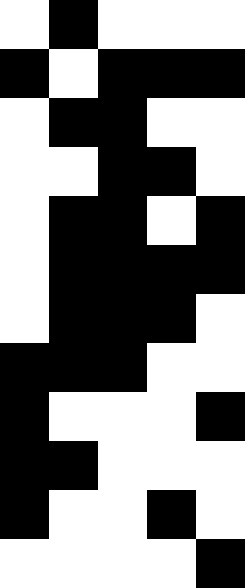[["white", "black", "white", "white", "white"], ["black", "white", "black", "black", "black"], ["white", "black", "black", "white", "white"], ["white", "white", "black", "black", "white"], ["white", "black", "black", "white", "black"], ["white", "black", "black", "black", "black"], ["white", "black", "black", "black", "white"], ["black", "black", "black", "white", "white"], ["black", "white", "white", "white", "black"], ["black", "black", "white", "white", "white"], ["black", "white", "white", "black", "white"], ["white", "white", "white", "white", "black"]]